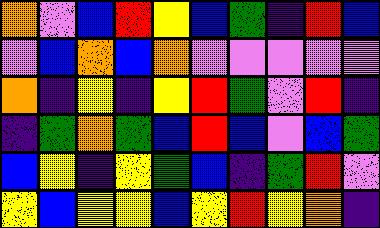[["orange", "violet", "blue", "red", "yellow", "blue", "green", "indigo", "red", "blue"], ["violet", "blue", "orange", "blue", "orange", "violet", "violet", "violet", "violet", "violet"], ["orange", "indigo", "yellow", "indigo", "yellow", "red", "green", "violet", "red", "indigo"], ["indigo", "green", "orange", "green", "blue", "red", "blue", "violet", "blue", "green"], ["blue", "yellow", "indigo", "yellow", "green", "blue", "indigo", "green", "red", "violet"], ["yellow", "blue", "yellow", "yellow", "blue", "yellow", "red", "yellow", "orange", "indigo"]]